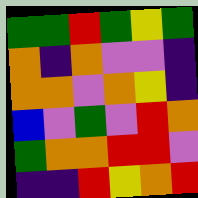[["green", "green", "red", "green", "yellow", "green"], ["orange", "indigo", "orange", "violet", "violet", "indigo"], ["orange", "orange", "violet", "orange", "yellow", "indigo"], ["blue", "violet", "green", "violet", "red", "orange"], ["green", "orange", "orange", "red", "red", "violet"], ["indigo", "indigo", "red", "yellow", "orange", "red"]]